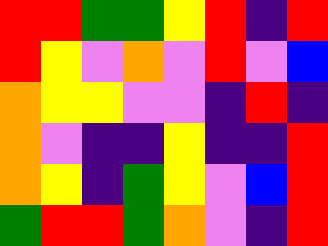[["red", "red", "green", "green", "yellow", "red", "indigo", "red"], ["red", "yellow", "violet", "orange", "violet", "red", "violet", "blue"], ["orange", "yellow", "yellow", "violet", "violet", "indigo", "red", "indigo"], ["orange", "violet", "indigo", "indigo", "yellow", "indigo", "indigo", "red"], ["orange", "yellow", "indigo", "green", "yellow", "violet", "blue", "red"], ["green", "red", "red", "green", "orange", "violet", "indigo", "red"]]